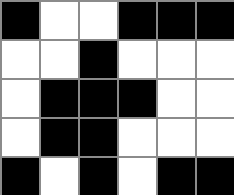[["black", "white", "white", "black", "black", "black"], ["white", "white", "black", "white", "white", "white"], ["white", "black", "black", "black", "white", "white"], ["white", "black", "black", "white", "white", "white"], ["black", "white", "black", "white", "black", "black"]]